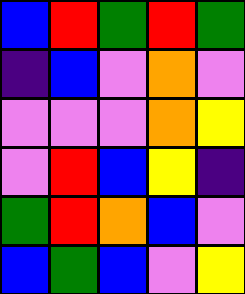[["blue", "red", "green", "red", "green"], ["indigo", "blue", "violet", "orange", "violet"], ["violet", "violet", "violet", "orange", "yellow"], ["violet", "red", "blue", "yellow", "indigo"], ["green", "red", "orange", "blue", "violet"], ["blue", "green", "blue", "violet", "yellow"]]